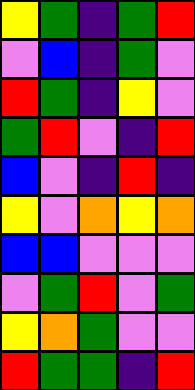[["yellow", "green", "indigo", "green", "red"], ["violet", "blue", "indigo", "green", "violet"], ["red", "green", "indigo", "yellow", "violet"], ["green", "red", "violet", "indigo", "red"], ["blue", "violet", "indigo", "red", "indigo"], ["yellow", "violet", "orange", "yellow", "orange"], ["blue", "blue", "violet", "violet", "violet"], ["violet", "green", "red", "violet", "green"], ["yellow", "orange", "green", "violet", "violet"], ["red", "green", "green", "indigo", "red"]]